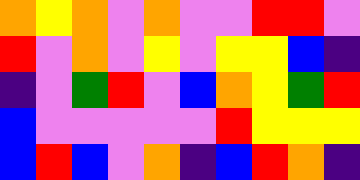[["orange", "yellow", "orange", "violet", "orange", "violet", "violet", "red", "red", "violet"], ["red", "violet", "orange", "violet", "yellow", "violet", "yellow", "yellow", "blue", "indigo"], ["indigo", "violet", "green", "red", "violet", "blue", "orange", "yellow", "green", "red"], ["blue", "violet", "violet", "violet", "violet", "violet", "red", "yellow", "yellow", "yellow"], ["blue", "red", "blue", "violet", "orange", "indigo", "blue", "red", "orange", "indigo"]]